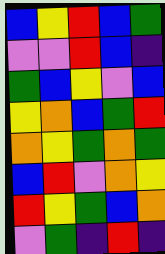[["blue", "yellow", "red", "blue", "green"], ["violet", "violet", "red", "blue", "indigo"], ["green", "blue", "yellow", "violet", "blue"], ["yellow", "orange", "blue", "green", "red"], ["orange", "yellow", "green", "orange", "green"], ["blue", "red", "violet", "orange", "yellow"], ["red", "yellow", "green", "blue", "orange"], ["violet", "green", "indigo", "red", "indigo"]]